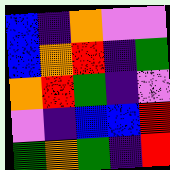[["blue", "indigo", "orange", "violet", "violet"], ["blue", "orange", "red", "indigo", "green"], ["orange", "red", "green", "indigo", "violet"], ["violet", "indigo", "blue", "blue", "red"], ["green", "orange", "green", "indigo", "red"]]